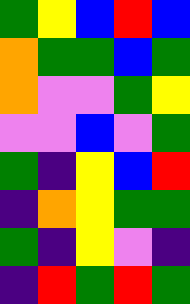[["green", "yellow", "blue", "red", "blue"], ["orange", "green", "green", "blue", "green"], ["orange", "violet", "violet", "green", "yellow"], ["violet", "violet", "blue", "violet", "green"], ["green", "indigo", "yellow", "blue", "red"], ["indigo", "orange", "yellow", "green", "green"], ["green", "indigo", "yellow", "violet", "indigo"], ["indigo", "red", "green", "red", "green"]]